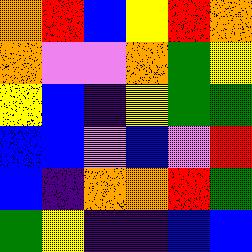[["orange", "red", "blue", "yellow", "red", "orange"], ["orange", "violet", "violet", "orange", "green", "yellow"], ["yellow", "blue", "indigo", "yellow", "green", "green"], ["blue", "blue", "violet", "blue", "violet", "red"], ["blue", "indigo", "orange", "orange", "red", "green"], ["green", "yellow", "indigo", "indigo", "blue", "blue"]]